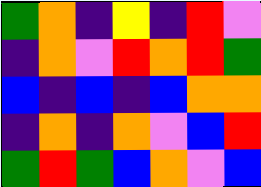[["green", "orange", "indigo", "yellow", "indigo", "red", "violet"], ["indigo", "orange", "violet", "red", "orange", "red", "green"], ["blue", "indigo", "blue", "indigo", "blue", "orange", "orange"], ["indigo", "orange", "indigo", "orange", "violet", "blue", "red"], ["green", "red", "green", "blue", "orange", "violet", "blue"]]